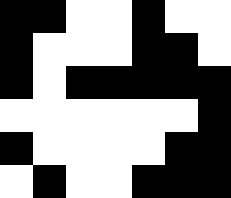[["black", "black", "white", "white", "black", "white", "white"], ["black", "white", "white", "white", "black", "black", "white"], ["black", "white", "black", "black", "black", "black", "black"], ["white", "white", "white", "white", "white", "white", "black"], ["black", "white", "white", "white", "white", "black", "black"], ["white", "black", "white", "white", "black", "black", "black"]]